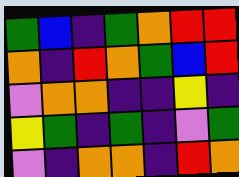[["green", "blue", "indigo", "green", "orange", "red", "red"], ["orange", "indigo", "red", "orange", "green", "blue", "red"], ["violet", "orange", "orange", "indigo", "indigo", "yellow", "indigo"], ["yellow", "green", "indigo", "green", "indigo", "violet", "green"], ["violet", "indigo", "orange", "orange", "indigo", "red", "orange"]]